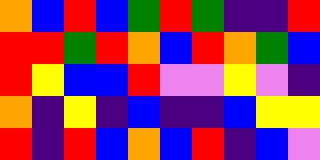[["orange", "blue", "red", "blue", "green", "red", "green", "indigo", "indigo", "red"], ["red", "red", "green", "red", "orange", "blue", "red", "orange", "green", "blue"], ["red", "yellow", "blue", "blue", "red", "violet", "violet", "yellow", "violet", "indigo"], ["orange", "indigo", "yellow", "indigo", "blue", "indigo", "indigo", "blue", "yellow", "yellow"], ["red", "indigo", "red", "blue", "orange", "blue", "red", "indigo", "blue", "violet"]]